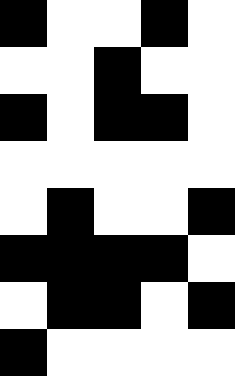[["black", "white", "white", "black", "white"], ["white", "white", "black", "white", "white"], ["black", "white", "black", "black", "white"], ["white", "white", "white", "white", "white"], ["white", "black", "white", "white", "black"], ["black", "black", "black", "black", "white"], ["white", "black", "black", "white", "black"], ["black", "white", "white", "white", "white"]]